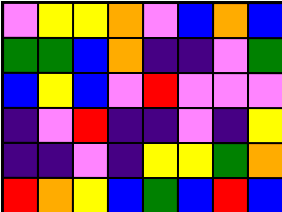[["violet", "yellow", "yellow", "orange", "violet", "blue", "orange", "blue"], ["green", "green", "blue", "orange", "indigo", "indigo", "violet", "green"], ["blue", "yellow", "blue", "violet", "red", "violet", "violet", "violet"], ["indigo", "violet", "red", "indigo", "indigo", "violet", "indigo", "yellow"], ["indigo", "indigo", "violet", "indigo", "yellow", "yellow", "green", "orange"], ["red", "orange", "yellow", "blue", "green", "blue", "red", "blue"]]